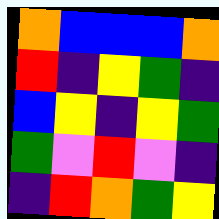[["orange", "blue", "blue", "blue", "orange"], ["red", "indigo", "yellow", "green", "indigo"], ["blue", "yellow", "indigo", "yellow", "green"], ["green", "violet", "red", "violet", "indigo"], ["indigo", "red", "orange", "green", "yellow"]]